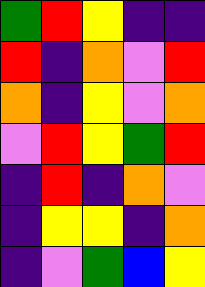[["green", "red", "yellow", "indigo", "indigo"], ["red", "indigo", "orange", "violet", "red"], ["orange", "indigo", "yellow", "violet", "orange"], ["violet", "red", "yellow", "green", "red"], ["indigo", "red", "indigo", "orange", "violet"], ["indigo", "yellow", "yellow", "indigo", "orange"], ["indigo", "violet", "green", "blue", "yellow"]]